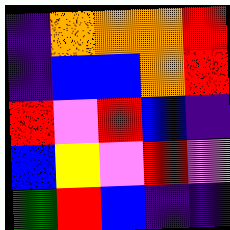[["indigo", "orange", "orange", "orange", "red"], ["indigo", "blue", "blue", "orange", "red"], ["red", "violet", "red", "blue", "indigo"], ["blue", "yellow", "violet", "red", "violet"], ["green", "red", "blue", "indigo", "indigo"]]